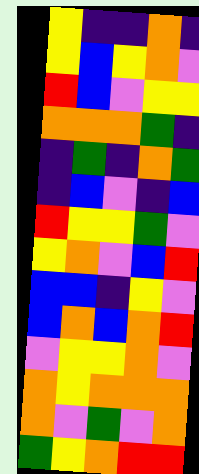[["yellow", "indigo", "indigo", "orange", "indigo"], ["yellow", "blue", "yellow", "orange", "violet"], ["red", "blue", "violet", "yellow", "yellow"], ["orange", "orange", "orange", "green", "indigo"], ["indigo", "green", "indigo", "orange", "green"], ["indigo", "blue", "violet", "indigo", "blue"], ["red", "yellow", "yellow", "green", "violet"], ["yellow", "orange", "violet", "blue", "red"], ["blue", "blue", "indigo", "yellow", "violet"], ["blue", "orange", "blue", "orange", "red"], ["violet", "yellow", "yellow", "orange", "violet"], ["orange", "yellow", "orange", "orange", "orange"], ["orange", "violet", "green", "violet", "orange"], ["green", "yellow", "orange", "red", "red"]]